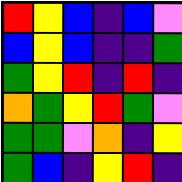[["red", "yellow", "blue", "indigo", "blue", "violet"], ["blue", "yellow", "blue", "indigo", "indigo", "green"], ["green", "yellow", "red", "indigo", "red", "indigo"], ["orange", "green", "yellow", "red", "green", "violet"], ["green", "green", "violet", "orange", "indigo", "yellow"], ["green", "blue", "indigo", "yellow", "red", "indigo"]]